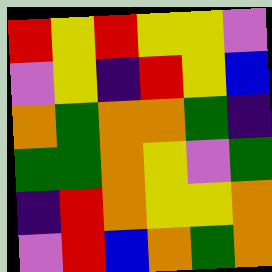[["red", "yellow", "red", "yellow", "yellow", "violet"], ["violet", "yellow", "indigo", "red", "yellow", "blue"], ["orange", "green", "orange", "orange", "green", "indigo"], ["green", "green", "orange", "yellow", "violet", "green"], ["indigo", "red", "orange", "yellow", "yellow", "orange"], ["violet", "red", "blue", "orange", "green", "orange"]]